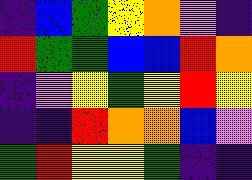[["indigo", "blue", "green", "yellow", "orange", "violet", "indigo"], ["red", "green", "green", "blue", "blue", "red", "orange"], ["indigo", "violet", "yellow", "green", "yellow", "red", "yellow"], ["indigo", "indigo", "red", "orange", "orange", "blue", "violet"], ["green", "red", "yellow", "yellow", "green", "indigo", "indigo"]]